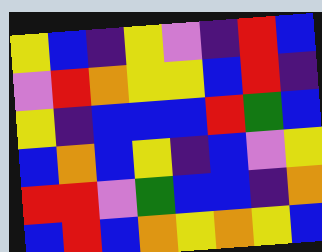[["yellow", "blue", "indigo", "yellow", "violet", "indigo", "red", "blue"], ["violet", "red", "orange", "yellow", "yellow", "blue", "red", "indigo"], ["yellow", "indigo", "blue", "blue", "blue", "red", "green", "blue"], ["blue", "orange", "blue", "yellow", "indigo", "blue", "violet", "yellow"], ["red", "red", "violet", "green", "blue", "blue", "indigo", "orange"], ["blue", "red", "blue", "orange", "yellow", "orange", "yellow", "blue"]]